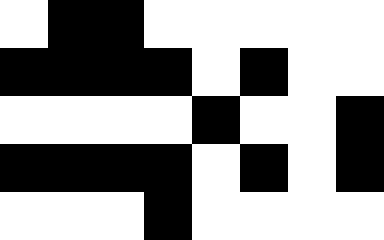[["white", "black", "black", "white", "white", "white", "white", "white"], ["black", "black", "black", "black", "white", "black", "white", "white"], ["white", "white", "white", "white", "black", "white", "white", "black"], ["black", "black", "black", "black", "white", "black", "white", "black"], ["white", "white", "white", "black", "white", "white", "white", "white"]]